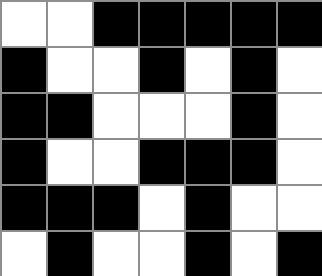[["white", "white", "black", "black", "black", "black", "black"], ["black", "white", "white", "black", "white", "black", "white"], ["black", "black", "white", "white", "white", "black", "white"], ["black", "white", "white", "black", "black", "black", "white"], ["black", "black", "black", "white", "black", "white", "white"], ["white", "black", "white", "white", "black", "white", "black"]]